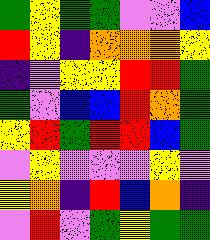[["green", "yellow", "green", "green", "violet", "violet", "blue"], ["red", "yellow", "indigo", "orange", "orange", "orange", "yellow"], ["indigo", "violet", "yellow", "yellow", "red", "red", "green"], ["green", "violet", "blue", "blue", "red", "orange", "green"], ["yellow", "red", "green", "red", "red", "blue", "green"], ["violet", "yellow", "violet", "violet", "violet", "yellow", "violet"], ["yellow", "orange", "indigo", "red", "blue", "orange", "indigo"], ["violet", "red", "violet", "green", "yellow", "green", "green"]]